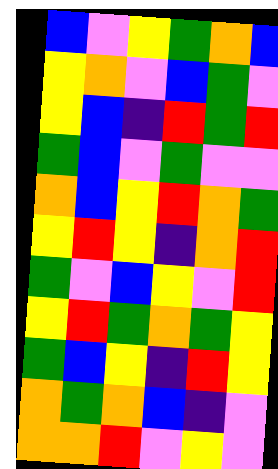[["blue", "violet", "yellow", "green", "orange", "blue"], ["yellow", "orange", "violet", "blue", "green", "violet"], ["yellow", "blue", "indigo", "red", "green", "red"], ["green", "blue", "violet", "green", "violet", "violet"], ["orange", "blue", "yellow", "red", "orange", "green"], ["yellow", "red", "yellow", "indigo", "orange", "red"], ["green", "violet", "blue", "yellow", "violet", "red"], ["yellow", "red", "green", "orange", "green", "yellow"], ["green", "blue", "yellow", "indigo", "red", "yellow"], ["orange", "green", "orange", "blue", "indigo", "violet"], ["orange", "orange", "red", "violet", "yellow", "violet"]]